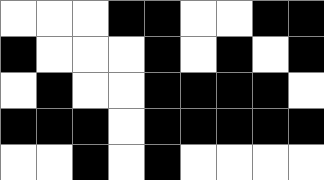[["white", "white", "white", "black", "black", "white", "white", "black", "black"], ["black", "white", "white", "white", "black", "white", "black", "white", "black"], ["white", "black", "white", "white", "black", "black", "black", "black", "white"], ["black", "black", "black", "white", "black", "black", "black", "black", "black"], ["white", "white", "black", "white", "black", "white", "white", "white", "white"]]